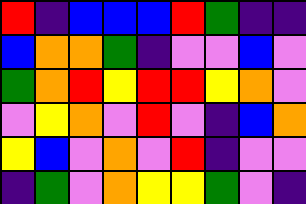[["red", "indigo", "blue", "blue", "blue", "red", "green", "indigo", "indigo"], ["blue", "orange", "orange", "green", "indigo", "violet", "violet", "blue", "violet"], ["green", "orange", "red", "yellow", "red", "red", "yellow", "orange", "violet"], ["violet", "yellow", "orange", "violet", "red", "violet", "indigo", "blue", "orange"], ["yellow", "blue", "violet", "orange", "violet", "red", "indigo", "violet", "violet"], ["indigo", "green", "violet", "orange", "yellow", "yellow", "green", "violet", "indigo"]]